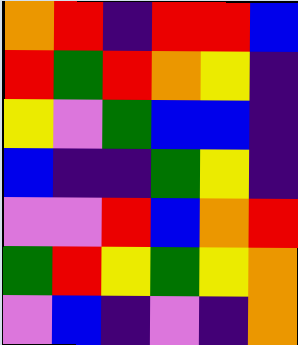[["orange", "red", "indigo", "red", "red", "blue"], ["red", "green", "red", "orange", "yellow", "indigo"], ["yellow", "violet", "green", "blue", "blue", "indigo"], ["blue", "indigo", "indigo", "green", "yellow", "indigo"], ["violet", "violet", "red", "blue", "orange", "red"], ["green", "red", "yellow", "green", "yellow", "orange"], ["violet", "blue", "indigo", "violet", "indigo", "orange"]]